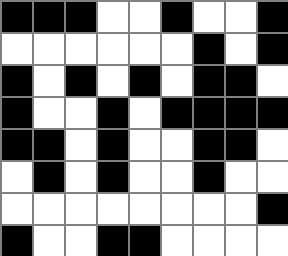[["black", "black", "black", "white", "white", "black", "white", "white", "black"], ["white", "white", "white", "white", "white", "white", "black", "white", "black"], ["black", "white", "black", "white", "black", "white", "black", "black", "white"], ["black", "white", "white", "black", "white", "black", "black", "black", "black"], ["black", "black", "white", "black", "white", "white", "black", "black", "white"], ["white", "black", "white", "black", "white", "white", "black", "white", "white"], ["white", "white", "white", "white", "white", "white", "white", "white", "black"], ["black", "white", "white", "black", "black", "white", "white", "white", "white"]]